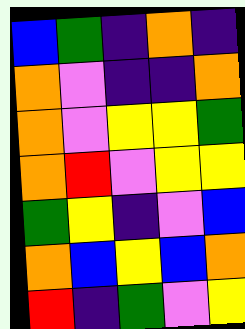[["blue", "green", "indigo", "orange", "indigo"], ["orange", "violet", "indigo", "indigo", "orange"], ["orange", "violet", "yellow", "yellow", "green"], ["orange", "red", "violet", "yellow", "yellow"], ["green", "yellow", "indigo", "violet", "blue"], ["orange", "blue", "yellow", "blue", "orange"], ["red", "indigo", "green", "violet", "yellow"]]